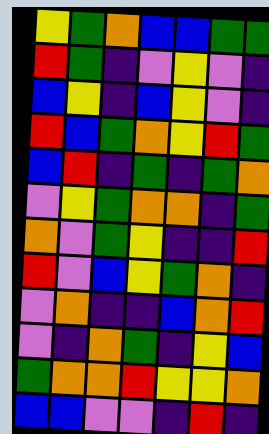[["yellow", "green", "orange", "blue", "blue", "green", "green"], ["red", "green", "indigo", "violet", "yellow", "violet", "indigo"], ["blue", "yellow", "indigo", "blue", "yellow", "violet", "indigo"], ["red", "blue", "green", "orange", "yellow", "red", "green"], ["blue", "red", "indigo", "green", "indigo", "green", "orange"], ["violet", "yellow", "green", "orange", "orange", "indigo", "green"], ["orange", "violet", "green", "yellow", "indigo", "indigo", "red"], ["red", "violet", "blue", "yellow", "green", "orange", "indigo"], ["violet", "orange", "indigo", "indigo", "blue", "orange", "red"], ["violet", "indigo", "orange", "green", "indigo", "yellow", "blue"], ["green", "orange", "orange", "red", "yellow", "yellow", "orange"], ["blue", "blue", "violet", "violet", "indigo", "red", "indigo"]]